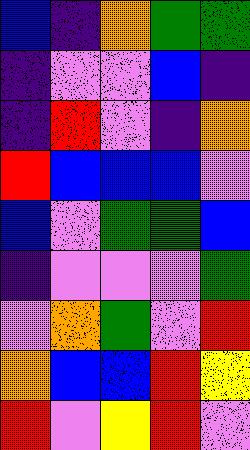[["blue", "indigo", "orange", "green", "green"], ["indigo", "violet", "violet", "blue", "indigo"], ["indigo", "red", "violet", "indigo", "orange"], ["red", "blue", "blue", "blue", "violet"], ["blue", "violet", "green", "green", "blue"], ["indigo", "violet", "violet", "violet", "green"], ["violet", "orange", "green", "violet", "red"], ["orange", "blue", "blue", "red", "yellow"], ["red", "violet", "yellow", "red", "violet"]]